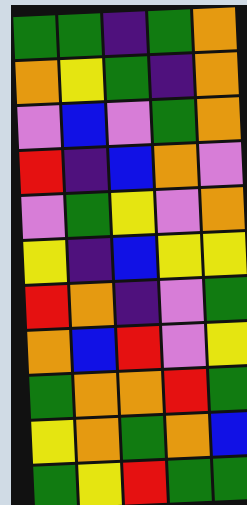[["green", "green", "indigo", "green", "orange"], ["orange", "yellow", "green", "indigo", "orange"], ["violet", "blue", "violet", "green", "orange"], ["red", "indigo", "blue", "orange", "violet"], ["violet", "green", "yellow", "violet", "orange"], ["yellow", "indigo", "blue", "yellow", "yellow"], ["red", "orange", "indigo", "violet", "green"], ["orange", "blue", "red", "violet", "yellow"], ["green", "orange", "orange", "red", "green"], ["yellow", "orange", "green", "orange", "blue"], ["green", "yellow", "red", "green", "green"]]